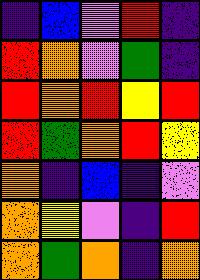[["indigo", "blue", "violet", "red", "indigo"], ["red", "orange", "violet", "green", "indigo"], ["red", "orange", "red", "yellow", "red"], ["red", "green", "orange", "red", "yellow"], ["orange", "indigo", "blue", "indigo", "violet"], ["orange", "yellow", "violet", "indigo", "red"], ["orange", "green", "orange", "indigo", "orange"]]